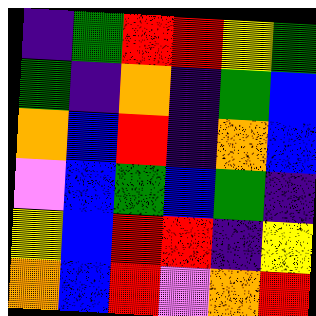[["indigo", "green", "red", "red", "yellow", "green"], ["green", "indigo", "orange", "indigo", "green", "blue"], ["orange", "blue", "red", "indigo", "orange", "blue"], ["violet", "blue", "green", "blue", "green", "indigo"], ["yellow", "blue", "red", "red", "indigo", "yellow"], ["orange", "blue", "red", "violet", "orange", "red"]]